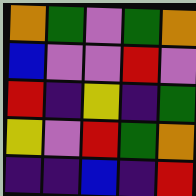[["orange", "green", "violet", "green", "orange"], ["blue", "violet", "violet", "red", "violet"], ["red", "indigo", "yellow", "indigo", "green"], ["yellow", "violet", "red", "green", "orange"], ["indigo", "indigo", "blue", "indigo", "red"]]